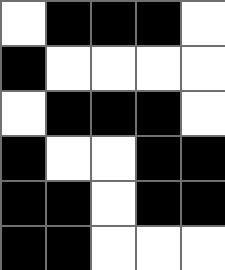[["white", "black", "black", "black", "white"], ["black", "white", "white", "white", "white"], ["white", "black", "black", "black", "white"], ["black", "white", "white", "black", "black"], ["black", "black", "white", "black", "black"], ["black", "black", "white", "white", "white"]]